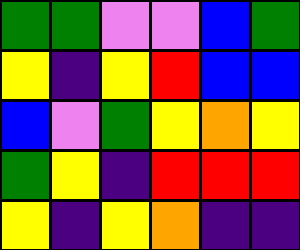[["green", "green", "violet", "violet", "blue", "green"], ["yellow", "indigo", "yellow", "red", "blue", "blue"], ["blue", "violet", "green", "yellow", "orange", "yellow"], ["green", "yellow", "indigo", "red", "red", "red"], ["yellow", "indigo", "yellow", "orange", "indigo", "indigo"]]